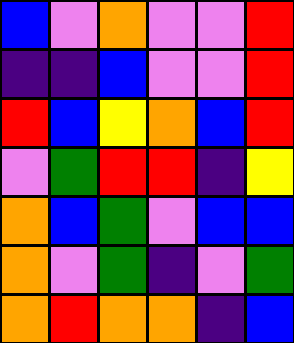[["blue", "violet", "orange", "violet", "violet", "red"], ["indigo", "indigo", "blue", "violet", "violet", "red"], ["red", "blue", "yellow", "orange", "blue", "red"], ["violet", "green", "red", "red", "indigo", "yellow"], ["orange", "blue", "green", "violet", "blue", "blue"], ["orange", "violet", "green", "indigo", "violet", "green"], ["orange", "red", "orange", "orange", "indigo", "blue"]]